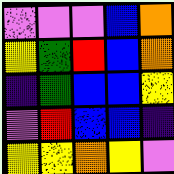[["violet", "violet", "violet", "blue", "orange"], ["yellow", "green", "red", "blue", "orange"], ["indigo", "green", "blue", "blue", "yellow"], ["violet", "red", "blue", "blue", "indigo"], ["yellow", "yellow", "orange", "yellow", "violet"]]